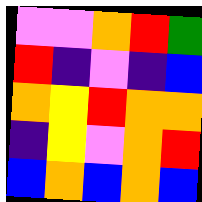[["violet", "violet", "orange", "red", "green"], ["red", "indigo", "violet", "indigo", "blue"], ["orange", "yellow", "red", "orange", "orange"], ["indigo", "yellow", "violet", "orange", "red"], ["blue", "orange", "blue", "orange", "blue"]]